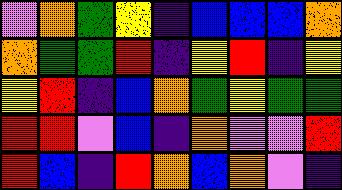[["violet", "orange", "green", "yellow", "indigo", "blue", "blue", "blue", "orange"], ["orange", "green", "green", "red", "indigo", "yellow", "red", "indigo", "yellow"], ["yellow", "red", "indigo", "blue", "orange", "green", "yellow", "green", "green"], ["red", "red", "violet", "blue", "indigo", "orange", "violet", "violet", "red"], ["red", "blue", "indigo", "red", "orange", "blue", "orange", "violet", "indigo"]]